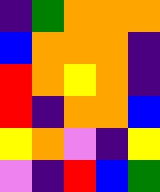[["indigo", "green", "orange", "orange", "orange"], ["blue", "orange", "orange", "orange", "indigo"], ["red", "orange", "yellow", "orange", "indigo"], ["red", "indigo", "orange", "orange", "blue"], ["yellow", "orange", "violet", "indigo", "yellow"], ["violet", "indigo", "red", "blue", "green"]]